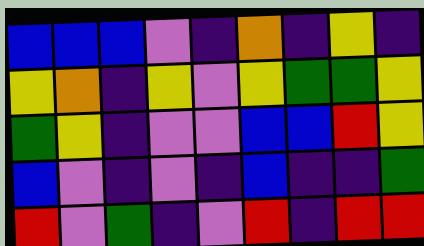[["blue", "blue", "blue", "violet", "indigo", "orange", "indigo", "yellow", "indigo"], ["yellow", "orange", "indigo", "yellow", "violet", "yellow", "green", "green", "yellow"], ["green", "yellow", "indigo", "violet", "violet", "blue", "blue", "red", "yellow"], ["blue", "violet", "indigo", "violet", "indigo", "blue", "indigo", "indigo", "green"], ["red", "violet", "green", "indigo", "violet", "red", "indigo", "red", "red"]]